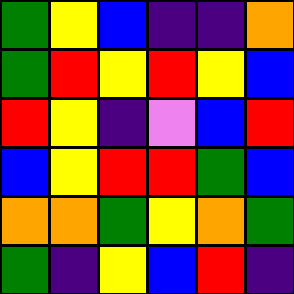[["green", "yellow", "blue", "indigo", "indigo", "orange"], ["green", "red", "yellow", "red", "yellow", "blue"], ["red", "yellow", "indigo", "violet", "blue", "red"], ["blue", "yellow", "red", "red", "green", "blue"], ["orange", "orange", "green", "yellow", "orange", "green"], ["green", "indigo", "yellow", "blue", "red", "indigo"]]